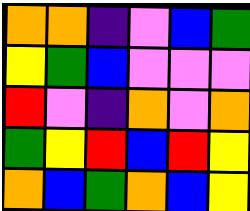[["orange", "orange", "indigo", "violet", "blue", "green"], ["yellow", "green", "blue", "violet", "violet", "violet"], ["red", "violet", "indigo", "orange", "violet", "orange"], ["green", "yellow", "red", "blue", "red", "yellow"], ["orange", "blue", "green", "orange", "blue", "yellow"]]